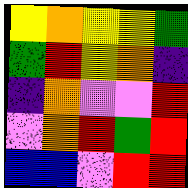[["yellow", "orange", "yellow", "yellow", "green"], ["green", "red", "yellow", "orange", "indigo"], ["indigo", "orange", "violet", "violet", "red"], ["violet", "orange", "red", "green", "red"], ["blue", "blue", "violet", "red", "red"]]